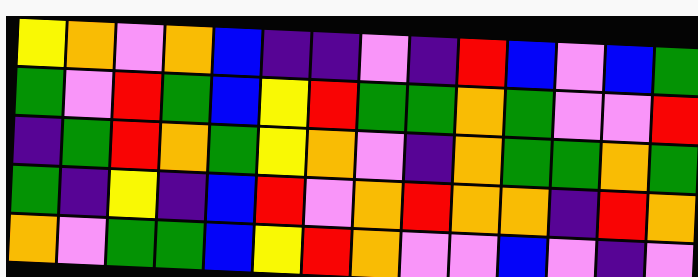[["yellow", "orange", "violet", "orange", "blue", "indigo", "indigo", "violet", "indigo", "red", "blue", "violet", "blue", "green"], ["green", "violet", "red", "green", "blue", "yellow", "red", "green", "green", "orange", "green", "violet", "violet", "red"], ["indigo", "green", "red", "orange", "green", "yellow", "orange", "violet", "indigo", "orange", "green", "green", "orange", "green"], ["green", "indigo", "yellow", "indigo", "blue", "red", "violet", "orange", "red", "orange", "orange", "indigo", "red", "orange"], ["orange", "violet", "green", "green", "blue", "yellow", "red", "orange", "violet", "violet", "blue", "violet", "indigo", "violet"]]